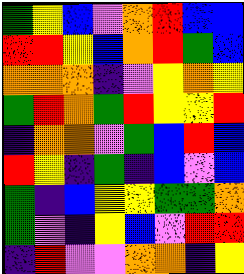[["green", "yellow", "blue", "violet", "orange", "red", "blue", "blue"], ["red", "red", "yellow", "blue", "orange", "red", "green", "blue"], ["orange", "orange", "orange", "indigo", "violet", "yellow", "orange", "yellow"], ["green", "red", "orange", "green", "red", "yellow", "yellow", "red"], ["indigo", "orange", "orange", "violet", "green", "blue", "red", "blue"], ["red", "yellow", "indigo", "green", "indigo", "blue", "violet", "blue"], ["green", "indigo", "blue", "yellow", "yellow", "green", "green", "orange"], ["green", "violet", "indigo", "yellow", "blue", "violet", "red", "red"], ["indigo", "red", "violet", "violet", "orange", "orange", "indigo", "yellow"]]